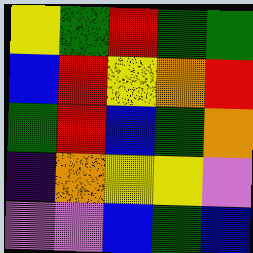[["yellow", "green", "red", "green", "green"], ["blue", "red", "yellow", "orange", "red"], ["green", "red", "blue", "green", "orange"], ["indigo", "orange", "yellow", "yellow", "violet"], ["violet", "violet", "blue", "green", "blue"]]